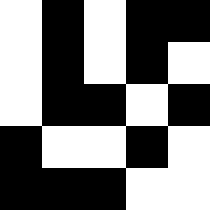[["white", "black", "white", "black", "black"], ["white", "black", "white", "black", "white"], ["white", "black", "black", "white", "black"], ["black", "white", "white", "black", "white"], ["black", "black", "black", "white", "white"]]